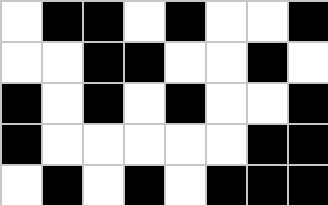[["white", "black", "black", "white", "black", "white", "white", "black"], ["white", "white", "black", "black", "white", "white", "black", "white"], ["black", "white", "black", "white", "black", "white", "white", "black"], ["black", "white", "white", "white", "white", "white", "black", "black"], ["white", "black", "white", "black", "white", "black", "black", "black"]]